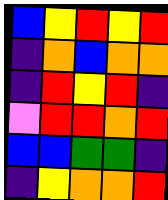[["blue", "yellow", "red", "yellow", "red"], ["indigo", "orange", "blue", "orange", "orange"], ["indigo", "red", "yellow", "red", "indigo"], ["violet", "red", "red", "orange", "red"], ["blue", "blue", "green", "green", "indigo"], ["indigo", "yellow", "orange", "orange", "red"]]